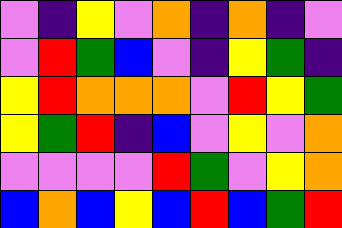[["violet", "indigo", "yellow", "violet", "orange", "indigo", "orange", "indigo", "violet"], ["violet", "red", "green", "blue", "violet", "indigo", "yellow", "green", "indigo"], ["yellow", "red", "orange", "orange", "orange", "violet", "red", "yellow", "green"], ["yellow", "green", "red", "indigo", "blue", "violet", "yellow", "violet", "orange"], ["violet", "violet", "violet", "violet", "red", "green", "violet", "yellow", "orange"], ["blue", "orange", "blue", "yellow", "blue", "red", "blue", "green", "red"]]